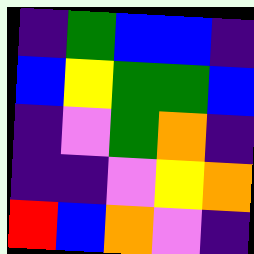[["indigo", "green", "blue", "blue", "indigo"], ["blue", "yellow", "green", "green", "blue"], ["indigo", "violet", "green", "orange", "indigo"], ["indigo", "indigo", "violet", "yellow", "orange"], ["red", "blue", "orange", "violet", "indigo"]]